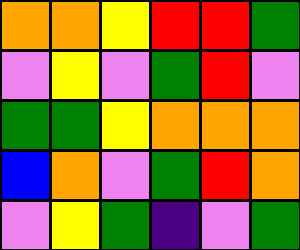[["orange", "orange", "yellow", "red", "red", "green"], ["violet", "yellow", "violet", "green", "red", "violet"], ["green", "green", "yellow", "orange", "orange", "orange"], ["blue", "orange", "violet", "green", "red", "orange"], ["violet", "yellow", "green", "indigo", "violet", "green"]]